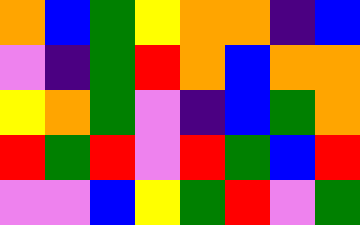[["orange", "blue", "green", "yellow", "orange", "orange", "indigo", "blue"], ["violet", "indigo", "green", "red", "orange", "blue", "orange", "orange"], ["yellow", "orange", "green", "violet", "indigo", "blue", "green", "orange"], ["red", "green", "red", "violet", "red", "green", "blue", "red"], ["violet", "violet", "blue", "yellow", "green", "red", "violet", "green"]]